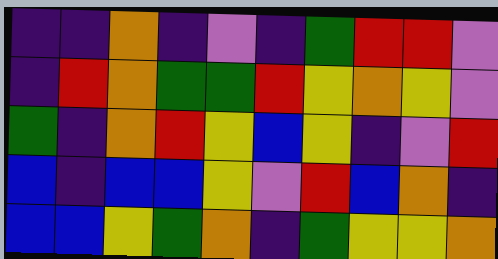[["indigo", "indigo", "orange", "indigo", "violet", "indigo", "green", "red", "red", "violet"], ["indigo", "red", "orange", "green", "green", "red", "yellow", "orange", "yellow", "violet"], ["green", "indigo", "orange", "red", "yellow", "blue", "yellow", "indigo", "violet", "red"], ["blue", "indigo", "blue", "blue", "yellow", "violet", "red", "blue", "orange", "indigo"], ["blue", "blue", "yellow", "green", "orange", "indigo", "green", "yellow", "yellow", "orange"]]